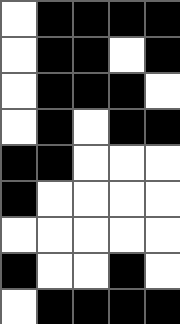[["white", "black", "black", "black", "black"], ["white", "black", "black", "white", "black"], ["white", "black", "black", "black", "white"], ["white", "black", "white", "black", "black"], ["black", "black", "white", "white", "white"], ["black", "white", "white", "white", "white"], ["white", "white", "white", "white", "white"], ["black", "white", "white", "black", "white"], ["white", "black", "black", "black", "black"]]